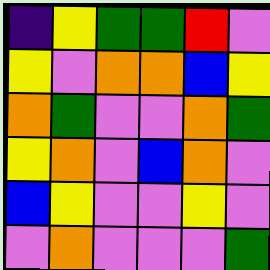[["indigo", "yellow", "green", "green", "red", "violet"], ["yellow", "violet", "orange", "orange", "blue", "yellow"], ["orange", "green", "violet", "violet", "orange", "green"], ["yellow", "orange", "violet", "blue", "orange", "violet"], ["blue", "yellow", "violet", "violet", "yellow", "violet"], ["violet", "orange", "violet", "violet", "violet", "green"]]